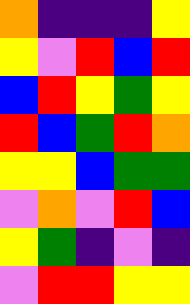[["orange", "indigo", "indigo", "indigo", "yellow"], ["yellow", "violet", "red", "blue", "red"], ["blue", "red", "yellow", "green", "yellow"], ["red", "blue", "green", "red", "orange"], ["yellow", "yellow", "blue", "green", "green"], ["violet", "orange", "violet", "red", "blue"], ["yellow", "green", "indigo", "violet", "indigo"], ["violet", "red", "red", "yellow", "yellow"]]